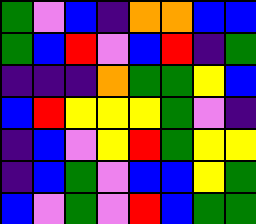[["green", "violet", "blue", "indigo", "orange", "orange", "blue", "blue"], ["green", "blue", "red", "violet", "blue", "red", "indigo", "green"], ["indigo", "indigo", "indigo", "orange", "green", "green", "yellow", "blue"], ["blue", "red", "yellow", "yellow", "yellow", "green", "violet", "indigo"], ["indigo", "blue", "violet", "yellow", "red", "green", "yellow", "yellow"], ["indigo", "blue", "green", "violet", "blue", "blue", "yellow", "green"], ["blue", "violet", "green", "violet", "red", "blue", "green", "green"]]